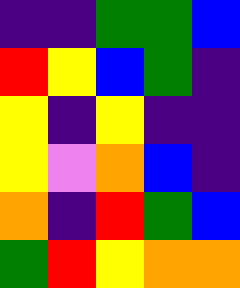[["indigo", "indigo", "green", "green", "blue"], ["red", "yellow", "blue", "green", "indigo"], ["yellow", "indigo", "yellow", "indigo", "indigo"], ["yellow", "violet", "orange", "blue", "indigo"], ["orange", "indigo", "red", "green", "blue"], ["green", "red", "yellow", "orange", "orange"]]